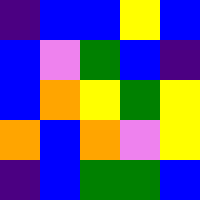[["indigo", "blue", "blue", "yellow", "blue"], ["blue", "violet", "green", "blue", "indigo"], ["blue", "orange", "yellow", "green", "yellow"], ["orange", "blue", "orange", "violet", "yellow"], ["indigo", "blue", "green", "green", "blue"]]